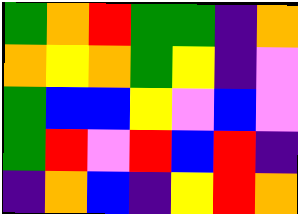[["green", "orange", "red", "green", "green", "indigo", "orange"], ["orange", "yellow", "orange", "green", "yellow", "indigo", "violet"], ["green", "blue", "blue", "yellow", "violet", "blue", "violet"], ["green", "red", "violet", "red", "blue", "red", "indigo"], ["indigo", "orange", "blue", "indigo", "yellow", "red", "orange"]]